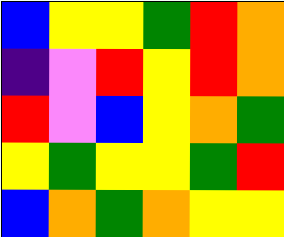[["blue", "yellow", "yellow", "green", "red", "orange"], ["indigo", "violet", "red", "yellow", "red", "orange"], ["red", "violet", "blue", "yellow", "orange", "green"], ["yellow", "green", "yellow", "yellow", "green", "red"], ["blue", "orange", "green", "orange", "yellow", "yellow"]]